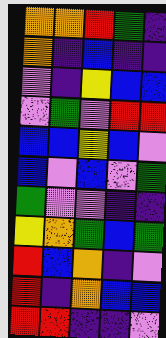[["orange", "orange", "red", "green", "indigo"], ["orange", "indigo", "blue", "indigo", "indigo"], ["violet", "indigo", "yellow", "blue", "blue"], ["violet", "green", "violet", "red", "red"], ["blue", "blue", "yellow", "blue", "violet"], ["blue", "violet", "blue", "violet", "green"], ["green", "violet", "violet", "indigo", "indigo"], ["yellow", "orange", "green", "blue", "green"], ["red", "blue", "orange", "indigo", "violet"], ["red", "indigo", "orange", "blue", "blue"], ["red", "red", "indigo", "indigo", "violet"]]